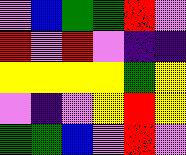[["violet", "blue", "green", "green", "red", "violet"], ["red", "violet", "red", "violet", "indigo", "indigo"], ["yellow", "yellow", "yellow", "yellow", "green", "yellow"], ["violet", "indigo", "violet", "yellow", "red", "yellow"], ["green", "green", "blue", "violet", "red", "violet"]]